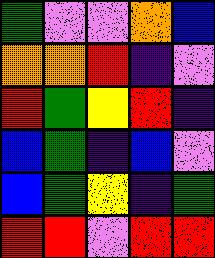[["green", "violet", "violet", "orange", "blue"], ["orange", "orange", "red", "indigo", "violet"], ["red", "green", "yellow", "red", "indigo"], ["blue", "green", "indigo", "blue", "violet"], ["blue", "green", "yellow", "indigo", "green"], ["red", "red", "violet", "red", "red"]]